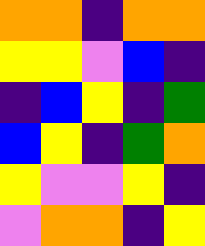[["orange", "orange", "indigo", "orange", "orange"], ["yellow", "yellow", "violet", "blue", "indigo"], ["indigo", "blue", "yellow", "indigo", "green"], ["blue", "yellow", "indigo", "green", "orange"], ["yellow", "violet", "violet", "yellow", "indigo"], ["violet", "orange", "orange", "indigo", "yellow"]]